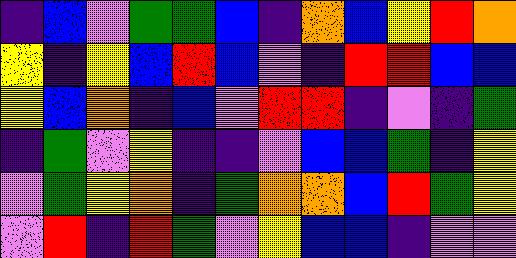[["indigo", "blue", "violet", "green", "green", "blue", "indigo", "orange", "blue", "yellow", "red", "orange"], ["yellow", "indigo", "yellow", "blue", "red", "blue", "violet", "indigo", "red", "red", "blue", "blue"], ["yellow", "blue", "orange", "indigo", "blue", "violet", "red", "red", "indigo", "violet", "indigo", "green"], ["indigo", "green", "violet", "yellow", "indigo", "indigo", "violet", "blue", "blue", "green", "indigo", "yellow"], ["violet", "green", "yellow", "orange", "indigo", "green", "orange", "orange", "blue", "red", "green", "yellow"], ["violet", "red", "indigo", "red", "green", "violet", "yellow", "blue", "blue", "indigo", "violet", "violet"]]